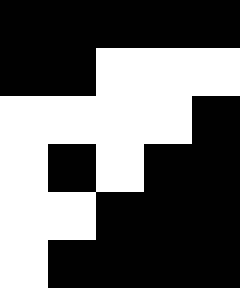[["black", "black", "black", "black", "black"], ["black", "black", "white", "white", "white"], ["white", "white", "white", "white", "black"], ["white", "black", "white", "black", "black"], ["white", "white", "black", "black", "black"], ["white", "black", "black", "black", "black"]]